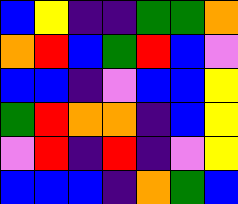[["blue", "yellow", "indigo", "indigo", "green", "green", "orange"], ["orange", "red", "blue", "green", "red", "blue", "violet"], ["blue", "blue", "indigo", "violet", "blue", "blue", "yellow"], ["green", "red", "orange", "orange", "indigo", "blue", "yellow"], ["violet", "red", "indigo", "red", "indigo", "violet", "yellow"], ["blue", "blue", "blue", "indigo", "orange", "green", "blue"]]